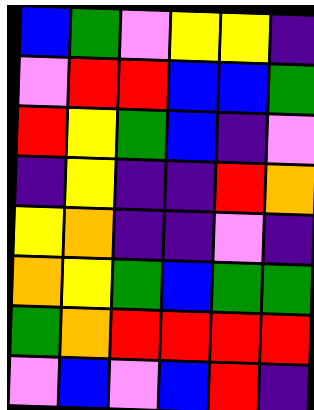[["blue", "green", "violet", "yellow", "yellow", "indigo"], ["violet", "red", "red", "blue", "blue", "green"], ["red", "yellow", "green", "blue", "indigo", "violet"], ["indigo", "yellow", "indigo", "indigo", "red", "orange"], ["yellow", "orange", "indigo", "indigo", "violet", "indigo"], ["orange", "yellow", "green", "blue", "green", "green"], ["green", "orange", "red", "red", "red", "red"], ["violet", "blue", "violet", "blue", "red", "indigo"]]